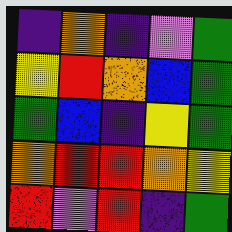[["indigo", "orange", "indigo", "violet", "green"], ["yellow", "red", "orange", "blue", "green"], ["green", "blue", "indigo", "yellow", "green"], ["orange", "red", "red", "orange", "yellow"], ["red", "violet", "red", "indigo", "green"]]